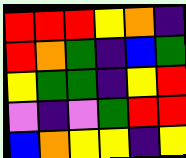[["red", "red", "red", "yellow", "orange", "indigo"], ["red", "orange", "green", "indigo", "blue", "green"], ["yellow", "green", "green", "indigo", "yellow", "red"], ["violet", "indigo", "violet", "green", "red", "red"], ["blue", "orange", "yellow", "yellow", "indigo", "yellow"]]